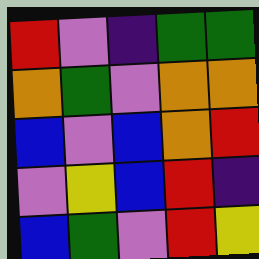[["red", "violet", "indigo", "green", "green"], ["orange", "green", "violet", "orange", "orange"], ["blue", "violet", "blue", "orange", "red"], ["violet", "yellow", "blue", "red", "indigo"], ["blue", "green", "violet", "red", "yellow"]]